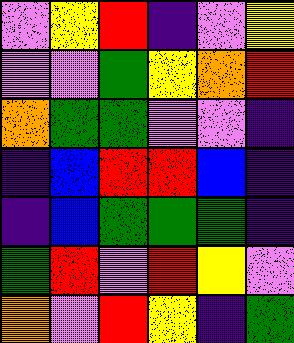[["violet", "yellow", "red", "indigo", "violet", "yellow"], ["violet", "violet", "green", "yellow", "orange", "red"], ["orange", "green", "green", "violet", "violet", "indigo"], ["indigo", "blue", "red", "red", "blue", "indigo"], ["indigo", "blue", "green", "green", "green", "indigo"], ["green", "red", "violet", "red", "yellow", "violet"], ["orange", "violet", "red", "yellow", "indigo", "green"]]